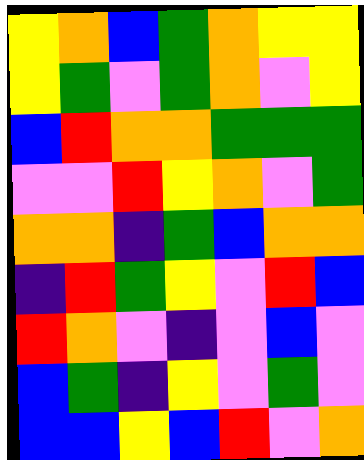[["yellow", "orange", "blue", "green", "orange", "yellow", "yellow"], ["yellow", "green", "violet", "green", "orange", "violet", "yellow"], ["blue", "red", "orange", "orange", "green", "green", "green"], ["violet", "violet", "red", "yellow", "orange", "violet", "green"], ["orange", "orange", "indigo", "green", "blue", "orange", "orange"], ["indigo", "red", "green", "yellow", "violet", "red", "blue"], ["red", "orange", "violet", "indigo", "violet", "blue", "violet"], ["blue", "green", "indigo", "yellow", "violet", "green", "violet"], ["blue", "blue", "yellow", "blue", "red", "violet", "orange"]]